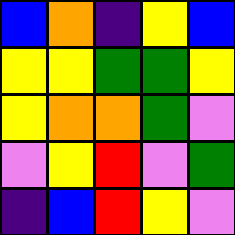[["blue", "orange", "indigo", "yellow", "blue"], ["yellow", "yellow", "green", "green", "yellow"], ["yellow", "orange", "orange", "green", "violet"], ["violet", "yellow", "red", "violet", "green"], ["indigo", "blue", "red", "yellow", "violet"]]